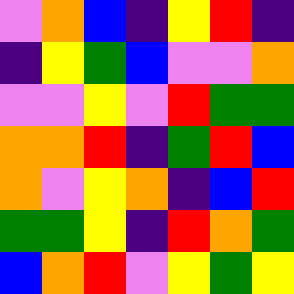[["violet", "orange", "blue", "indigo", "yellow", "red", "indigo"], ["indigo", "yellow", "green", "blue", "violet", "violet", "orange"], ["violet", "violet", "yellow", "violet", "red", "green", "green"], ["orange", "orange", "red", "indigo", "green", "red", "blue"], ["orange", "violet", "yellow", "orange", "indigo", "blue", "red"], ["green", "green", "yellow", "indigo", "red", "orange", "green"], ["blue", "orange", "red", "violet", "yellow", "green", "yellow"]]